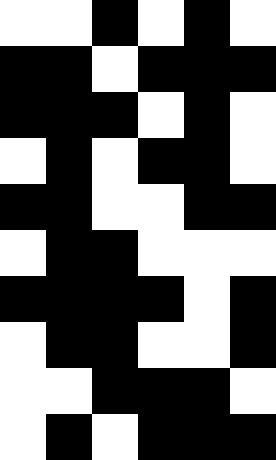[["white", "white", "black", "white", "black", "white"], ["black", "black", "white", "black", "black", "black"], ["black", "black", "black", "white", "black", "white"], ["white", "black", "white", "black", "black", "white"], ["black", "black", "white", "white", "black", "black"], ["white", "black", "black", "white", "white", "white"], ["black", "black", "black", "black", "white", "black"], ["white", "black", "black", "white", "white", "black"], ["white", "white", "black", "black", "black", "white"], ["white", "black", "white", "black", "black", "black"]]